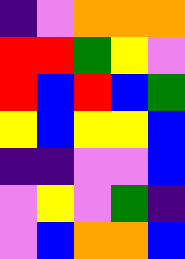[["indigo", "violet", "orange", "orange", "orange"], ["red", "red", "green", "yellow", "violet"], ["red", "blue", "red", "blue", "green"], ["yellow", "blue", "yellow", "yellow", "blue"], ["indigo", "indigo", "violet", "violet", "blue"], ["violet", "yellow", "violet", "green", "indigo"], ["violet", "blue", "orange", "orange", "blue"]]